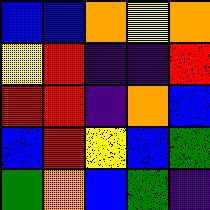[["blue", "blue", "orange", "yellow", "orange"], ["yellow", "red", "indigo", "indigo", "red"], ["red", "red", "indigo", "orange", "blue"], ["blue", "red", "yellow", "blue", "green"], ["green", "orange", "blue", "green", "indigo"]]